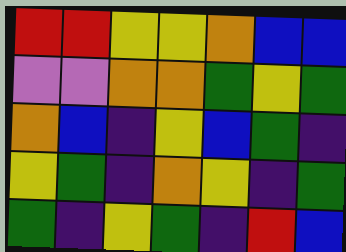[["red", "red", "yellow", "yellow", "orange", "blue", "blue"], ["violet", "violet", "orange", "orange", "green", "yellow", "green"], ["orange", "blue", "indigo", "yellow", "blue", "green", "indigo"], ["yellow", "green", "indigo", "orange", "yellow", "indigo", "green"], ["green", "indigo", "yellow", "green", "indigo", "red", "blue"]]